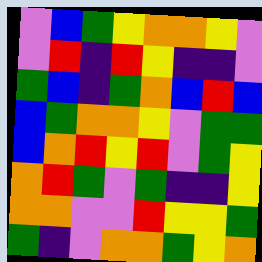[["violet", "blue", "green", "yellow", "orange", "orange", "yellow", "violet"], ["violet", "red", "indigo", "red", "yellow", "indigo", "indigo", "violet"], ["green", "blue", "indigo", "green", "orange", "blue", "red", "blue"], ["blue", "green", "orange", "orange", "yellow", "violet", "green", "green"], ["blue", "orange", "red", "yellow", "red", "violet", "green", "yellow"], ["orange", "red", "green", "violet", "green", "indigo", "indigo", "yellow"], ["orange", "orange", "violet", "violet", "red", "yellow", "yellow", "green"], ["green", "indigo", "violet", "orange", "orange", "green", "yellow", "orange"]]